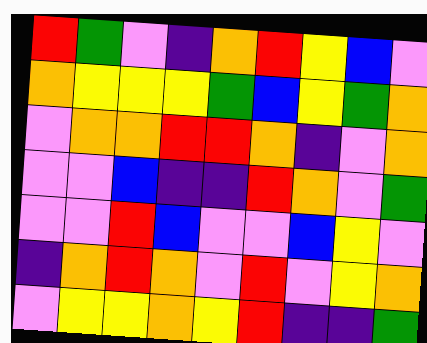[["red", "green", "violet", "indigo", "orange", "red", "yellow", "blue", "violet"], ["orange", "yellow", "yellow", "yellow", "green", "blue", "yellow", "green", "orange"], ["violet", "orange", "orange", "red", "red", "orange", "indigo", "violet", "orange"], ["violet", "violet", "blue", "indigo", "indigo", "red", "orange", "violet", "green"], ["violet", "violet", "red", "blue", "violet", "violet", "blue", "yellow", "violet"], ["indigo", "orange", "red", "orange", "violet", "red", "violet", "yellow", "orange"], ["violet", "yellow", "yellow", "orange", "yellow", "red", "indigo", "indigo", "green"]]